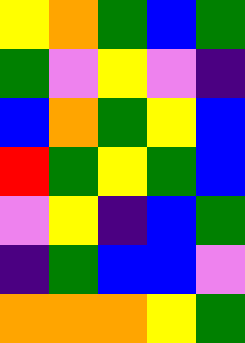[["yellow", "orange", "green", "blue", "green"], ["green", "violet", "yellow", "violet", "indigo"], ["blue", "orange", "green", "yellow", "blue"], ["red", "green", "yellow", "green", "blue"], ["violet", "yellow", "indigo", "blue", "green"], ["indigo", "green", "blue", "blue", "violet"], ["orange", "orange", "orange", "yellow", "green"]]